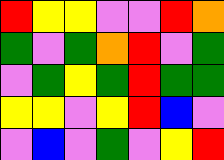[["red", "yellow", "yellow", "violet", "violet", "red", "orange"], ["green", "violet", "green", "orange", "red", "violet", "green"], ["violet", "green", "yellow", "green", "red", "green", "green"], ["yellow", "yellow", "violet", "yellow", "red", "blue", "violet"], ["violet", "blue", "violet", "green", "violet", "yellow", "red"]]